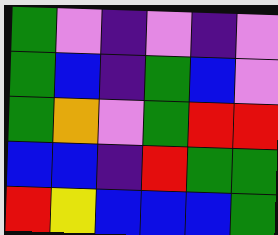[["green", "violet", "indigo", "violet", "indigo", "violet"], ["green", "blue", "indigo", "green", "blue", "violet"], ["green", "orange", "violet", "green", "red", "red"], ["blue", "blue", "indigo", "red", "green", "green"], ["red", "yellow", "blue", "blue", "blue", "green"]]